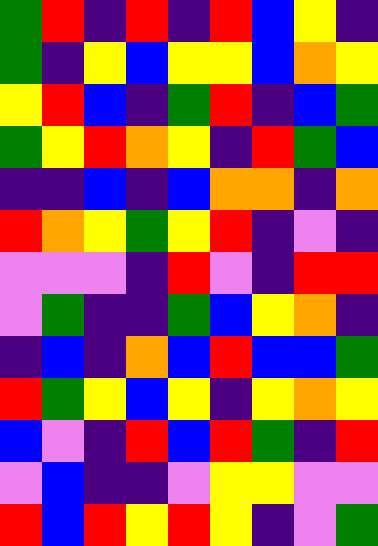[["green", "red", "indigo", "red", "indigo", "red", "blue", "yellow", "indigo"], ["green", "indigo", "yellow", "blue", "yellow", "yellow", "blue", "orange", "yellow"], ["yellow", "red", "blue", "indigo", "green", "red", "indigo", "blue", "green"], ["green", "yellow", "red", "orange", "yellow", "indigo", "red", "green", "blue"], ["indigo", "indigo", "blue", "indigo", "blue", "orange", "orange", "indigo", "orange"], ["red", "orange", "yellow", "green", "yellow", "red", "indigo", "violet", "indigo"], ["violet", "violet", "violet", "indigo", "red", "violet", "indigo", "red", "red"], ["violet", "green", "indigo", "indigo", "green", "blue", "yellow", "orange", "indigo"], ["indigo", "blue", "indigo", "orange", "blue", "red", "blue", "blue", "green"], ["red", "green", "yellow", "blue", "yellow", "indigo", "yellow", "orange", "yellow"], ["blue", "violet", "indigo", "red", "blue", "red", "green", "indigo", "red"], ["violet", "blue", "indigo", "indigo", "violet", "yellow", "yellow", "violet", "violet"], ["red", "blue", "red", "yellow", "red", "yellow", "indigo", "violet", "green"]]